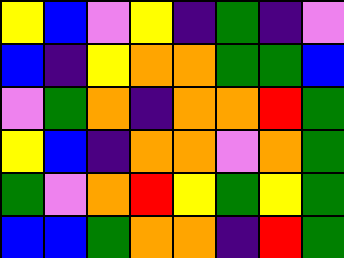[["yellow", "blue", "violet", "yellow", "indigo", "green", "indigo", "violet"], ["blue", "indigo", "yellow", "orange", "orange", "green", "green", "blue"], ["violet", "green", "orange", "indigo", "orange", "orange", "red", "green"], ["yellow", "blue", "indigo", "orange", "orange", "violet", "orange", "green"], ["green", "violet", "orange", "red", "yellow", "green", "yellow", "green"], ["blue", "blue", "green", "orange", "orange", "indigo", "red", "green"]]